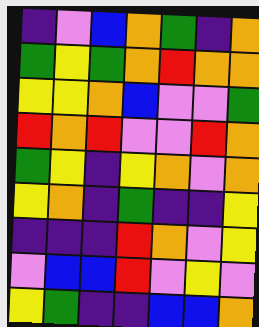[["indigo", "violet", "blue", "orange", "green", "indigo", "orange"], ["green", "yellow", "green", "orange", "red", "orange", "orange"], ["yellow", "yellow", "orange", "blue", "violet", "violet", "green"], ["red", "orange", "red", "violet", "violet", "red", "orange"], ["green", "yellow", "indigo", "yellow", "orange", "violet", "orange"], ["yellow", "orange", "indigo", "green", "indigo", "indigo", "yellow"], ["indigo", "indigo", "indigo", "red", "orange", "violet", "yellow"], ["violet", "blue", "blue", "red", "violet", "yellow", "violet"], ["yellow", "green", "indigo", "indigo", "blue", "blue", "orange"]]